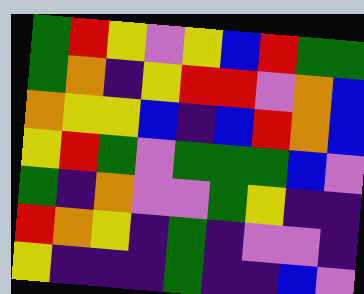[["green", "red", "yellow", "violet", "yellow", "blue", "red", "green", "green"], ["green", "orange", "indigo", "yellow", "red", "red", "violet", "orange", "blue"], ["orange", "yellow", "yellow", "blue", "indigo", "blue", "red", "orange", "blue"], ["yellow", "red", "green", "violet", "green", "green", "green", "blue", "violet"], ["green", "indigo", "orange", "violet", "violet", "green", "yellow", "indigo", "indigo"], ["red", "orange", "yellow", "indigo", "green", "indigo", "violet", "violet", "indigo"], ["yellow", "indigo", "indigo", "indigo", "green", "indigo", "indigo", "blue", "violet"]]